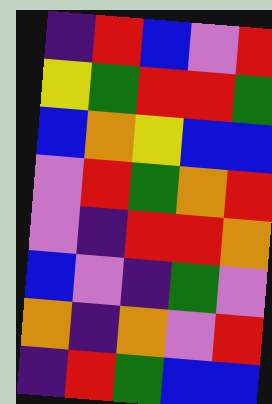[["indigo", "red", "blue", "violet", "red"], ["yellow", "green", "red", "red", "green"], ["blue", "orange", "yellow", "blue", "blue"], ["violet", "red", "green", "orange", "red"], ["violet", "indigo", "red", "red", "orange"], ["blue", "violet", "indigo", "green", "violet"], ["orange", "indigo", "orange", "violet", "red"], ["indigo", "red", "green", "blue", "blue"]]